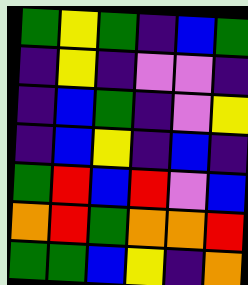[["green", "yellow", "green", "indigo", "blue", "green"], ["indigo", "yellow", "indigo", "violet", "violet", "indigo"], ["indigo", "blue", "green", "indigo", "violet", "yellow"], ["indigo", "blue", "yellow", "indigo", "blue", "indigo"], ["green", "red", "blue", "red", "violet", "blue"], ["orange", "red", "green", "orange", "orange", "red"], ["green", "green", "blue", "yellow", "indigo", "orange"]]